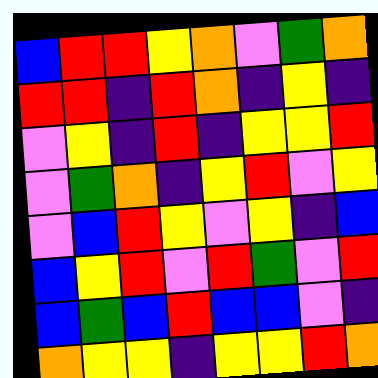[["blue", "red", "red", "yellow", "orange", "violet", "green", "orange"], ["red", "red", "indigo", "red", "orange", "indigo", "yellow", "indigo"], ["violet", "yellow", "indigo", "red", "indigo", "yellow", "yellow", "red"], ["violet", "green", "orange", "indigo", "yellow", "red", "violet", "yellow"], ["violet", "blue", "red", "yellow", "violet", "yellow", "indigo", "blue"], ["blue", "yellow", "red", "violet", "red", "green", "violet", "red"], ["blue", "green", "blue", "red", "blue", "blue", "violet", "indigo"], ["orange", "yellow", "yellow", "indigo", "yellow", "yellow", "red", "orange"]]